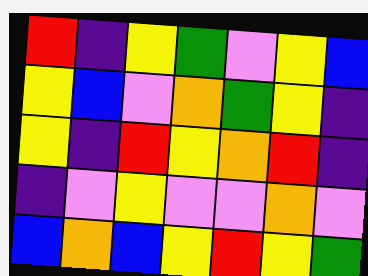[["red", "indigo", "yellow", "green", "violet", "yellow", "blue"], ["yellow", "blue", "violet", "orange", "green", "yellow", "indigo"], ["yellow", "indigo", "red", "yellow", "orange", "red", "indigo"], ["indigo", "violet", "yellow", "violet", "violet", "orange", "violet"], ["blue", "orange", "blue", "yellow", "red", "yellow", "green"]]